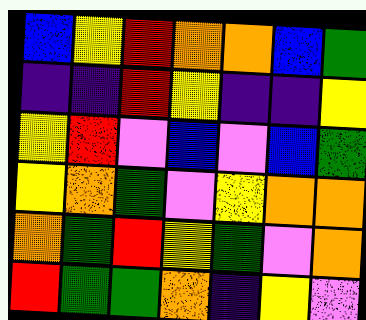[["blue", "yellow", "red", "orange", "orange", "blue", "green"], ["indigo", "indigo", "red", "yellow", "indigo", "indigo", "yellow"], ["yellow", "red", "violet", "blue", "violet", "blue", "green"], ["yellow", "orange", "green", "violet", "yellow", "orange", "orange"], ["orange", "green", "red", "yellow", "green", "violet", "orange"], ["red", "green", "green", "orange", "indigo", "yellow", "violet"]]